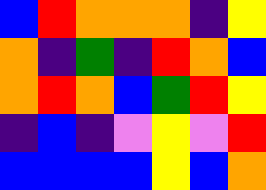[["blue", "red", "orange", "orange", "orange", "indigo", "yellow"], ["orange", "indigo", "green", "indigo", "red", "orange", "blue"], ["orange", "red", "orange", "blue", "green", "red", "yellow"], ["indigo", "blue", "indigo", "violet", "yellow", "violet", "red"], ["blue", "blue", "blue", "blue", "yellow", "blue", "orange"]]